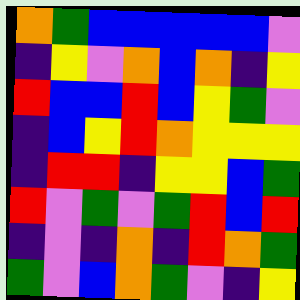[["orange", "green", "blue", "blue", "blue", "blue", "blue", "violet"], ["indigo", "yellow", "violet", "orange", "blue", "orange", "indigo", "yellow"], ["red", "blue", "blue", "red", "blue", "yellow", "green", "violet"], ["indigo", "blue", "yellow", "red", "orange", "yellow", "yellow", "yellow"], ["indigo", "red", "red", "indigo", "yellow", "yellow", "blue", "green"], ["red", "violet", "green", "violet", "green", "red", "blue", "red"], ["indigo", "violet", "indigo", "orange", "indigo", "red", "orange", "green"], ["green", "violet", "blue", "orange", "green", "violet", "indigo", "yellow"]]